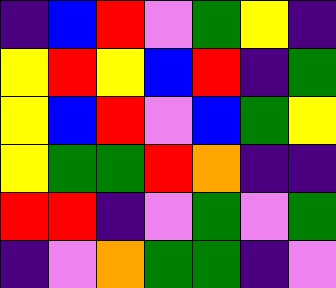[["indigo", "blue", "red", "violet", "green", "yellow", "indigo"], ["yellow", "red", "yellow", "blue", "red", "indigo", "green"], ["yellow", "blue", "red", "violet", "blue", "green", "yellow"], ["yellow", "green", "green", "red", "orange", "indigo", "indigo"], ["red", "red", "indigo", "violet", "green", "violet", "green"], ["indigo", "violet", "orange", "green", "green", "indigo", "violet"]]